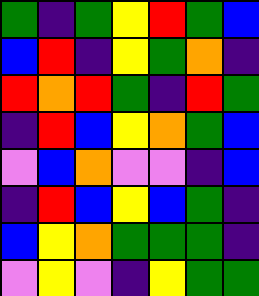[["green", "indigo", "green", "yellow", "red", "green", "blue"], ["blue", "red", "indigo", "yellow", "green", "orange", "indigo"], ["red", "orange", "red", "green", "indigo", "red", "green"], ["indigo", "red", "blue", "yellow", "orange", "green", "blue"], ["violet", "blue", "orange", "violet", "violet", "indigo", "blue"], ["indigo", "red", "blue", "yellow", "blue", "green", "indigo"], ["blue", "yellow", "orange", "green", "green", "green", "indigo"], ["violet", "yellow", "violet", "indigo", "yellow", "green", "green"]]